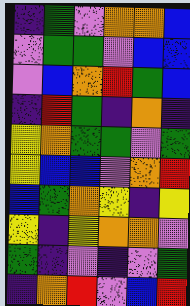[["indigo", "green", "violet", "orange", "orange", "blue"], ["violet", "green", "green", "violet", "blue", "blue"], ["violet", "blue", "orange", "red", "green", "blue"], ["indigo", "red", "green", "indigo", "orange", "indigo"], ["yellow", "orange", "green", "green", "violet", "green"], ["yellow", "blue", "blue", "violet", "orange", "red"], ["blue", "green", "orange", "yellow", "indigo", "yellow"], ["yellow", "indigo", "yellow", "orange", "orange", "violet"], ["green", "indigo", "violet", "indigo", "violet", "green"], ["indigo", "orange", "red", "violet", "blue", "red"]]